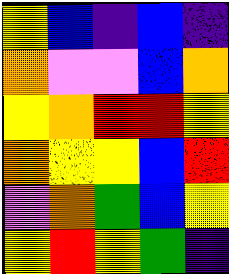[["yellow", "blue", "indigo", "blue", "indigo"], ["orange", "violet", "violet", "blue", "orange"], ["yellow", "orange", "red", "red", "yellow"], ["orange", "yellow", "yellow", "blue", "red"], ["violet", "orange", "green", "blue", "yellow"], ["yellow", "red", "yellow", "green", "indigo"]]